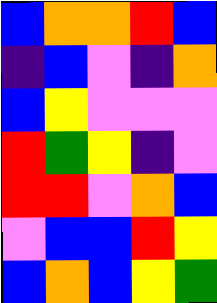[["blue", "orange", "orange", "red", "blue"], ["indigo", "blue", "violet", "indigo", "orange"], ["blue", "yellow", "violet", "violet", "violet"], ["red", "green", "yellow", "indigo", "violet"], ["red", "red", "violet", "orange", "blue"], ["violet", "blue", "blue", "red", "yellow"], ["blue", "orange", "blue", "yellow", "green"]]